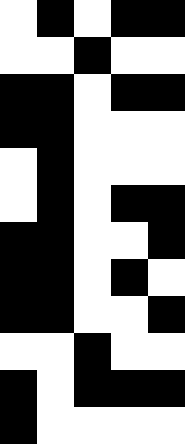[["white", "black", "white", "black", "black"], ["white", "white", "black", "white", "white"], ["black", "black", "white", "black", "black"], ["black", "black", "white", "white", "white"], ["white", "black", "white", "white", "white"], ["white", "black", "white", "black", "black"], ["black", "black", "white", "white", "black"], ["black", "black", "white", "black", "white"], ["black", "black", "white", "white", "black"], ["white", "white", "black", "white", "white"], ["black", "white", "black", "black", "black"], ["black", "white", "white", "white", "white"]]